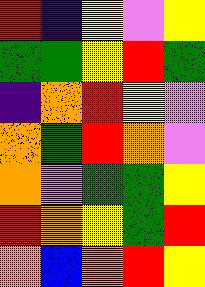[["red", "indigo", "yellow", "violet", "yellow"], ["green", "green", "yellow", "red", "green"], ["indigo", "orange", "red", "yellow", "violet"], ["orange", "green", "red", "orange", "violet"], ["orange", "violet", "green", "green", "yellow"], ["red", "orange", "yellow", "green", "red"], ["orange", "blue", "orange", "red", "yellow"]]